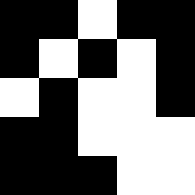[["black", "black", "white", "black", "black"], ["black", "white", "black", "white", "black"], ["white", "black", "white", "white", "black"], ["black", "black", "white", "white", "white"], ["black", "black", "black", "white", "white"]]